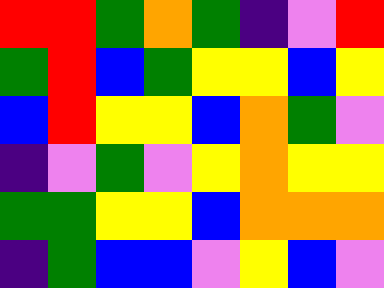[["red", "red", "green", "orange", "green", "indigo", "violet", "red"], ["green", "red", "blue", "green", "yellow", "yellow", "blue", "yellow"], ["blue", "red", "yellow", "yellow", "blue", "orange", "green", "violet"], ["indigo", "violet", "green", "violet", "yellow", "orange", "yellow", "yellow"], ["green", "green", "yellow", "yellow", "blue", "orange", "orange", "orange"], ["indigo", "green", "blue", "blue", "violet", "yellow", "blue", "violet"]]